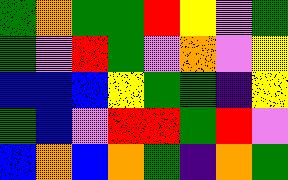[["green", "orange", "green", "green", "red", "yellow", "violet", "green"], ["green", "violet", "red", "green", "violet", "orange", "violet", "yellow"], ["blue", "blue", "blue", "yellow", "green", "green", "indigo", "yellow"], ["green", "blue", "violet", "red", "red", "green", "red", "violet"], ["blue", "orange", "blue", "orange", "green", "indigo", "orange", "green"]]